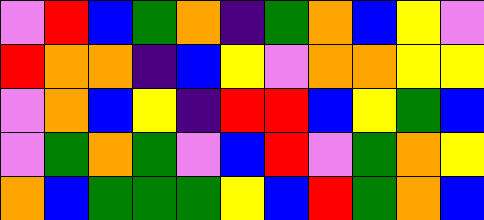[["violet", "red", "blue", "green", "orange", "indigo", "green", "orange", "blue", "yellow", "violet"], ["red", "orange", "orange", "indigo", "blue", "yellow", "violet", "orange", "orange", "yellow", "yellow"], ["violet", "orange", "blue", "yellow", "indigo", "red", "red", "blue", "yellow", "green", "blue"], ["violet", "green", "orange", "green", "violet", "blue", "red", "violet", "green", "orange", "yellow"], ["orange", "blue", "green", "green", "green", "yellow", "blue", "red", "green", "orange", "blue"]]